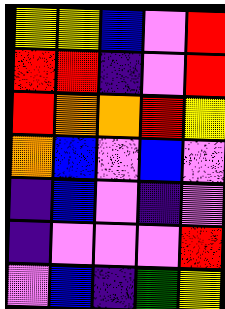[["yellow", "yellow", "blue", "violet", "red"], ["red", "red", "indigo", "violet", "red"], ["red", "orange", "orange", "red", "yellow"], ["orange", "blue", "violet", "blue", "violet"], ["indigo", "blue", "violet", "indigo", "violet"], ["indigo", "violet", "violet", "violet", "red"], ["violet", "blue", "indigo", "green", "yellow"]]